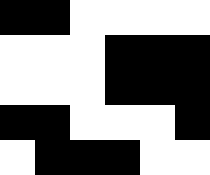[["black", "black", "white", "white", "white", "white"], ["white", "white", "white", "black", "black", "black"], ["white", "white", "white", "black", "black", "black"], ["black", "black", "white", "white", "white", "black"], ["white", "black", "black", "black", "white", "white"]]